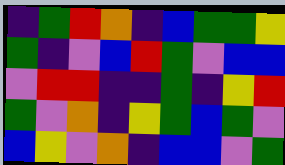[["indigo", "green", "red", "orange", "indigo", "blue", "green", "green", "yellow"], ["green", "indigo", "violet", "blue", "red", "green", "violet", "blue", "blue"], ["violet", "red", "red", "indigo", "indigo", "green", "indigo", "yellow", "red"], ["green", "violet", "orange", "indigo", "yellow", "green", "blue", "green", "violet"], ["blue", "yellow", "violet", "orange", "indigo", "blue", "blue", "violet", "green"]]